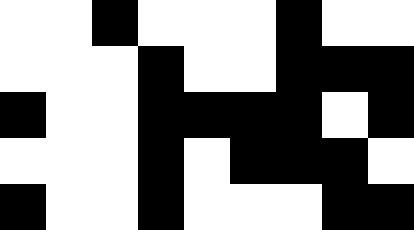[["white", "white", "black", "white", "white", "white", "black", "white", "white"], ["white", "white", "white", "black", "white", "white", "black", "black", "black"], ["black", "white", "white", "black", "black", "black", "black", "white", "black"], ["white", "white", "white", "black", "white", "black", "black", "black", "white"], ["black", "white", "white", "black", "white", "white", "white", "black", "black"]]